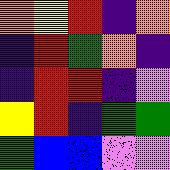[["orange", "yellow", "red", "indigo", "orange"], ["indigo", "red", "green", "orange", "indigo"], ["indigo", "red", "red", "indigo", "violet"], ["yellow", "red", "indigo", "green", "green"], ["green", "blue", "blue", "violet", "violet"]]